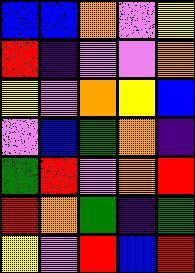[["blue", "blue", "orange", "violet", "yellow"], ["red", "indigo", "violet", "violet", "orange"], ["yellow", "violet", "orange", "yellow", "blue"], ["violet", "blue", "green", "orange", "indigo"], ["green", "red", "violet", "orange", "red"], ["red", "orange", "green", "indigo", "green"], ["yellow", "violet", "red", "blue", "red"]]